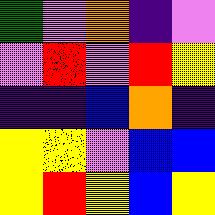[["green", "violet", "orange", "indigo", "violet"], ["violet", "red", "violet", "red", "yellow"], ["indigo", "indigo", "blue", "orange", "indigo"], ["yellow", "yellow", "violet", "blue", "blue"], ["yellow", "red", "yellow", "blue", "yellow"]]